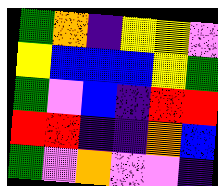[["green", "orange", "indigo", "yellow", "yellow", "violet"], ["yellow", "blue", "blue", "blue", "yellow", "green"], ["green", "violet", "blue", "indigo", "red", "red"], ["red", "red", "indigo", "indigo", "orange", "blue"], ["green", "violet", "orange", "violet", "violet", "indigo"]]